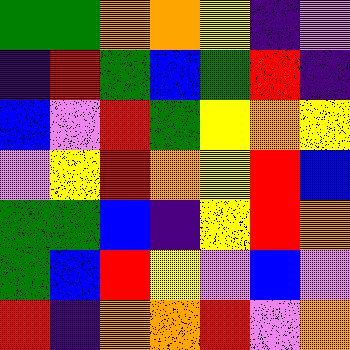[["green", "green", "orange", "orange", "yellow", "indigo", "violet"], ["indigo", "red", "green", "blue", "green", "red", "indigo"], ["blue", "violet", "red", "green", "yellow", "orange", "yellow"], ["violet", "yellow", "red", "orange", "yellow", "red", "blue"], ["green", "green", "blue", "indigo", "yellow", "red", "orange"], ["green", "blue", "red", "yellow", "violet", "blue", "violet"], ["red", "indigo", "orange", "orange", "red", "violet", "orange"]]